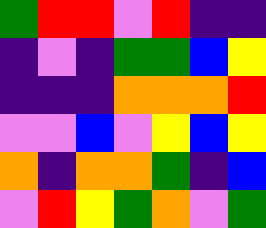[["green", "red", "red", "violet", "red", "indigo", "indigo"], ["indigo", "violet", "indigo", "green", "green", "blue", "yellow"], ["indigo", "indigo", "indigo", "orange", "orange", "orange", "red"], ["violet", "violet", "blue", "violet", "yellow", "blue", "yellow"], ["orange", "indigo", "orange", "orange", "green", "indigo", "blue"], ["violet", "red", "yellow", "green", "orange", "violet", "green"]]